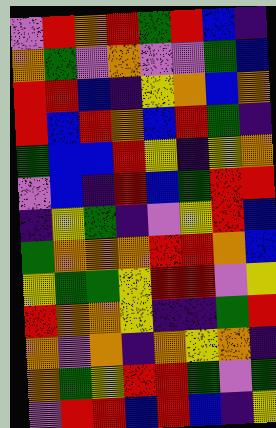[["violet", "red", "orange", "red", "green", "red", "blue", "indigo"], ["orange", "green", "violet", "orange", "violet", "violet", "green", "blue"], ["red", "red", "blue", "indigo", "yellow", "orange", "blue", "orange"], ["red", "blue", "red", "orange", "blue", "red", "green", "indigo"], ["green", "blue", "blue", "red", "yellow", "indigo", "yellow", "orange"], ["violet", "blue", "indigo", "red", "blue", "green", "red", "red"], ["indigo", "yellow", "green", "indigo", "violet", "yellow", "red", "blue"], ["green", "orange", "orange", "orange", "red", "red", "orange", "blue"], ["yellow", "green", "green", "yellow", "red", "red", "violet", "yellow"], ["red", "orange", "orange", "yellow", "indigo", "indigo", "green", "red"], ["orange", "violet", "orange", "indigo", "orange", "yellow", "orange", "indigo"], ["orange", "green", "yellow", "red", "red", "green", "violet", "green"], ["violet", "red", "red", "blue", "red", "blue", "indigo", "yellow"]]